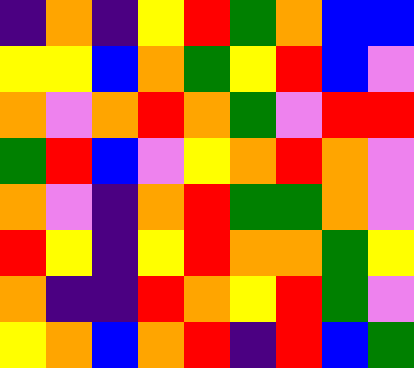[["indigo", "orange", "indigo", "yellow", "red", "green", "orange", "blue", "blue"], ["yellow", "yellow", "blue", "orange", "green", "yellow", "red", "blue", "violet"], ["orange", "violet", "orange", "red", "orange", "green", "violet", "red", "red"], ["green", "red", "blue", "violet", "yellow", "orange", "red", "orange", "violet"], ["orange", "violet", "indigo", "orange", "red", "green", "green", "orange", "violet"], ["red", "yellow", "indigo", "yellow", "red", "orange", "orange", "green", "yellow"], ["orange", "indigo", "indigo", "red", "orange", "yellow", "red", "green", "violet"], ["yellow", "orange", "blue", "orange", "red", "indigo", "red", "blue", "green"]]